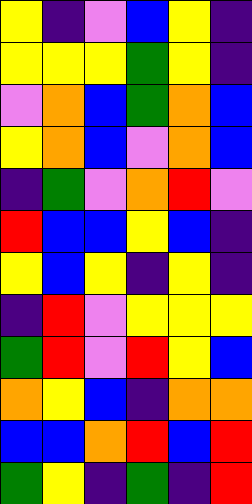[["yellow", "indigo", "violet", "blue", "yellow", "indigo"], ["yellow", "yellow", "yellow", "green", "yellow", "indigo"], ["violet", "orange", "blue", "green", "orange", "blue"], ["yellow", "orange", "blue", "violet", "orange", "blue"], ["indigo", "green", "violet", "orange", "red", "violet"], ["red", "blue", "blue", "yellow", "blue", "indigo"], ["yellow", "blue", "yellow", "indigo", "yellow", "indigo"], ["indigo", "red", "violet", "yellow", "yellow", "yellow"], ["green", "red", "violet", "red", "yellow", "blue"], ["orange", "yellow", "blue", "indigo", "orange", "orange"], ["blue", "blue", "orange", "red", "blue", "red"], ["green", "yellow", "indigo", "green", "indigo", "red"]]